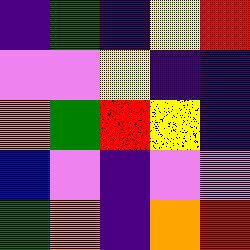[["indigo", "green", "indigo", "yellow", "red"], ["violet", "violet", "yellow", "indigo", "indigo"], ["orange", "green", "red", "yellow", "indigo"], ["blue", "violet", "indigo", "violet", "violet"], ["green", "orange", "indigo", "orange", "red"]]